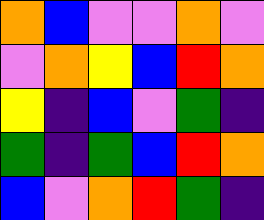[["orange", "blue", "violet", "violet", "orange", "violet"], ["violet", "orange", "yellow", "blue", "red", "orange"], ["yellow", "indigo", "blue", "violet", "green", "indigo"], ["green", "indigo", "green", "blue", "red", "orange"], ["blue", "violet", "orange", "red", "green", "indigo"]]